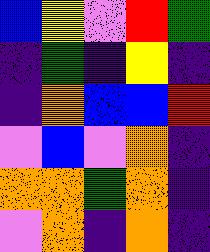[["blue", "yellow", "violet", "red", "green"], ["indigo", "green", "indigo", "yellow", "indigo"], ["indigo", "orange", "blue", "blue", "red"], ["violet", "blue", "violet", "orange", "indigo"], ["orange", "orange", "green", "orange", "indigo"], ["violet", "orange", "indigo", "orange", "indigo"]]